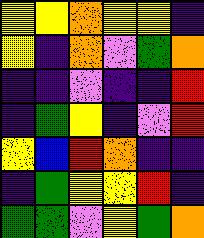[["yellow", "yellow", "orange", "yellow", "yellow", "indigo"], ["yellow", "indigo", "orange", "violet", "green", "orange"], ["indigo", "indigo", "violet", "indigo", "indigo", "red"], ["indigo", "green", "yellow", "indigo", "violet", "red"], ["yellow", "blue", "red", "orange", "indigo", "indigo"], ["indigo", "green", "yellow", "yellow", "red", "indigo"], ["green", "green", "violet", "yellow", "green", "orange"]]